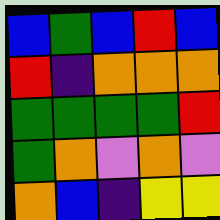[["blue", "green", "blue", "red", "blue"], ["red", "indigo", "orange", "orange", "orange"], ["green", "green", "green", "green", "red"], ["green", "orange", "violet", "orange", "violet"], ["orange", "blue", "indigo", "yellow", "yellow"]]